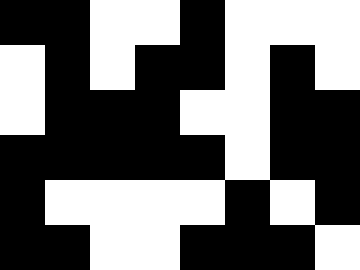[["black", "black", "white", "white", "black", "white", "white", "white"], ["white", "black", "white", "black", "black", "white", "black", "white"], ["white", "black", "black", "black", "white", "white", "black", "black"], ["black", "black", "black", "black", "black", "white", "black", "black"], ["black", "white", "white", "white", "white", "black", "white", "black"], ["black", "black", "white", "white", "black", "black", "black", "white"]]